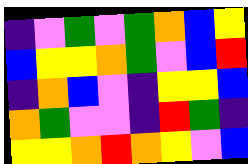[["indigo", "violet", "green", "violet", "green", "orange", "blue", "yellow"], ["blue", "yellow", "yellow", "orange", "green", "violet", "blue", "red"], ["indigo", "orange", "blue", "violet", "indigo", "yellow", "yellow", "blue"], ["orange", "green", "violet", "violet", "indigo", "red", "green", "indigo"], ["yellow", "yellow", "orange", "red", "orange", "yellow", "violet", "blue"]]